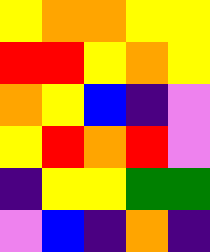[["yellow", "orange", "orange", "yellow", "yellow"], ["red", "red", "yellow", "orange", "yellow"], ["orange", "yellow", "blue", "indigo", "violet"], ["yellow", "red", "orange", "red", "violet"], ["indigo", "yellow", "yellow", "green", "green"], ["violet", "blue", "indigo", "orange", "indigo"]]